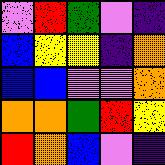[["violet", "red", "green", "violet", "indigo"], ["blue", "yellow", "yellow", "indigo", "orange"], ["blue", "blue", "violet", "violet", "orange"], ["orange", "orange", "green", "red", "yellow"], ["red", "orange", "blue", "violet", "indigo"]]